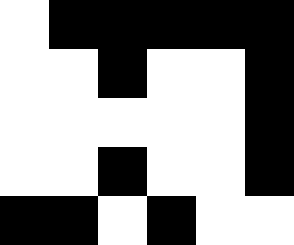[["white", "black", "black", "black", "black", "black"], ["white", "white", "black", "white", "white", "black"], ["white", "white", "white", "white", "white", "black"], ["white", "white", "black", "white", "white", "black"], ["black", "black", "white", "black", "white", "white"]]